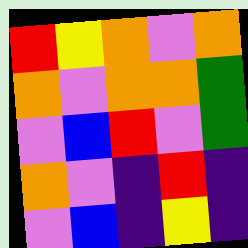[["red", "yellow", "orange", "violet", "orange"], ["orange", "violet", "orange", "orange", "green"], ["violet", "blue", "red", "violet", "green"], ["orange", "violet", "indigo", "red", "indigo"], ["violet", "blue", "indigo", "yellow", "indigo"]]